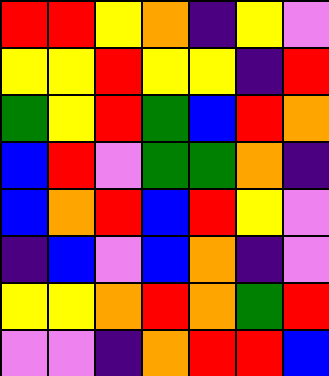[["red", "red", "yellow", "orange", "indigo", "yellow", "violet"], ["yellow", "yellow", "red", "yellow", "yellow", "indigo", "red"], ["green", "yellow", "red", "green", "blue", "red", "orange"], ["blue", "red", "violet", "green", "green", "orange", "indigo"], ["blue", "orange", "red", "blue", "red", "yellow", "violet"], ["indigo", "blue", "violet", "blue", "orange", "indigo", "violet"], ["yellow", "yellow", "orange", "red", "orange", "green", "red"], ["violet", "violet", "indigo", "orange", "red", "red", "blue"]]